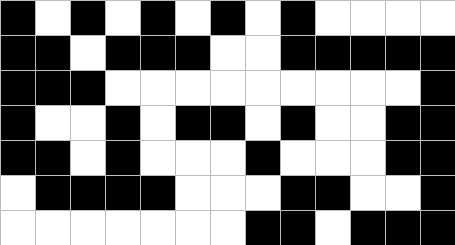[["black", "white", "black", "white", "black", "white", "black", "white", "black", "white", "white", "white", "white"], ["black", "black", "white", "black", "black", "black", "white", "white", "black", "black", "black", "black", "black"], ["black", "black", "black", "white", "white", "white", "white", "white", "white", "white", "white", "white", "black"], ["black", "white", "white", "black", "white", "black", "black", "white", "black", "white", "white", "black", "black"], ["black", "black", "white", "black", "white", "white", "white", "black", "white", "white", "white", "black", "black"], ["white", "black", "black", "black", "black", "white", "white", "white", "black", "black", "white", "white", "black"], ["white", "white", "white", "white", "white", "white", "white", "black", "black", "white", "black", "black", "black"]]